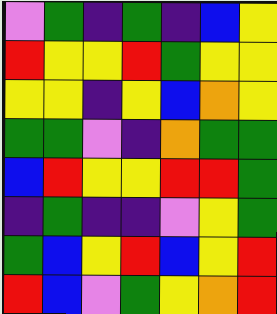[["violet", "green", "indigo", "green", "indigo", "blue", "yellow"], ["red", "yellow", "yellow", "red", "green", "yellow", "yellow"], ["yellow", "yellow", "indigo", "yellow", "blue", "orange", "yellow"], ["green", "green", "violet", "indigo", "orange", "green", "green"], ["blue", "red", "yellow", "yellow", "red", "red", "green"], ["indigo", "green", "indigo", "indigo", "violet", "yellow", "green"], ["green", "blue", "yellow", "red", "blue", "yellow", "red"], ["red", "blue", "violet", "green", "yellow", "orange", "red"]]